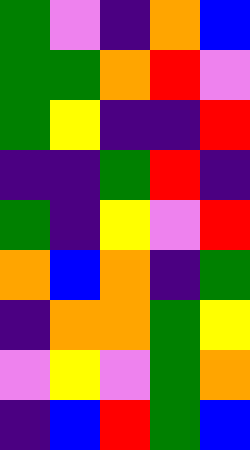[["green", "violet", "indigo", "orange", "blue"], ["green", "green", "orange", "red", "violet"], ["green", "yellow", "indigo", "indigo", "red"], ["indigo", "indigo", "green", "red", "indigo"], ["green", "indigo", "yellow", "violet", "red"], ["orange", "blue", "orange", "indigo", "green"], ["indigo", "orange", "orange", "green", "yellow"], ["violet", "yellow", "violet", "green", "orange"], ["indigo", "blue", "red", "green", "blue"]]